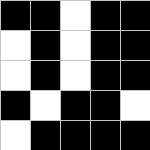[["black", "black", "white", "black", "black"], ["white", "black", "white", "black", "black"], ["white", "black", "white", "black", "black"], ["black", "white", "black", "black", "white"], ["white", "black", "black", "black", "black"]]